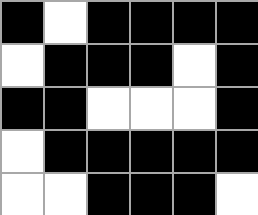[["black", "white", "black", "black", "black", "black"], ["white", "black", "black", "black", "white", "black"], ["black", "black", "white", "white", "white", "black"], ["white", "black", "black", "black", "black", "black"], ["white", "white", "black", "black", "black", "white"]]